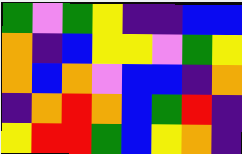[["green", "violet", "green", "yellow", "indigo", "indigo", "blue", "blue"], ["orange", "indigo", "blue", "yellow", "yellow", "violet", "green", "yellow"], ["orange", "blue", "orange", "violet", "blue", "blue", "indigo", "orange"], ["indigo", "orange", "red", "orange", "blue", "green", "red", "indigo"], ["yellow", "red", "red", "green", "blue", "yellow", "orange", "indigo"]]